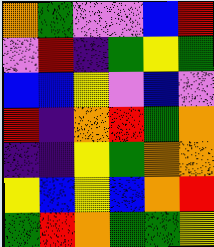[["orange", "green", "violet", "violet", "blue", "red"], ["violet", "red", "indigo", "green", "yellow", "green"], ["blue", "blue", "yellow", "violet", "blue", "violet"], ["red", "indigo", "orange", "red", "green", "orange"], ["indigo", "indigo", "yellow", "green", "orange", "orange"], ["yellow", "blue", "yellow", "blue", "orange", "red"], ["green", "red", "orange", "green", "green", "yellow"]]